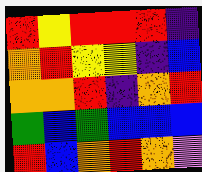[["red", "yellow", "red", "red", "red", "indigo"], ["orange", "red", "yellow", "yellow", "indigo", "blue"], ["orange", "orange", "red", "indigo", "orange", "red"], ["green", "blue", "green", "blue", "blue", "blue"], ["red", "blue", "orange", "red", "orange", "violet"]]